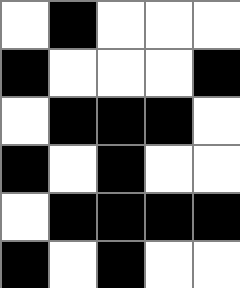[["white", "black", "white", "white", "white"], ["black", "white", "white", "white", "black"], ["white", "black", "black", "black", "white"], ["black", "white", "black", "white", "white"], ["white", "black", "black", "black", "black"], ["black", "white", "black", "white", "white"]]